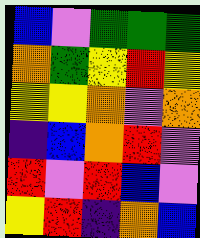[["blue", "violet", "green", "green", "green"], ["orange", "green", "yellow", "red", "yellow"], ["yellow", "yellow", "orange", "violet", "orange"], ["indigo", "blue", "orange", "red", "violet"], ["red", "violet", "red", "blue", "violet"], ["yellow", "red", "indigo", "orange", "blue"]]